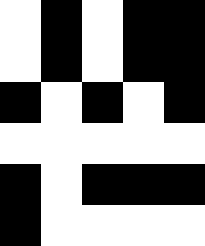[["white", "black", "white", "black", "black"], ["white", "black", "white", "black", "black"], ["black", "white", "black", "white", "black"], ["white", "white", "white", "white", "white"], ["black", "white", "black", "black", "black"], ["black", "white", "white", "white", "white"]]